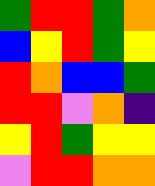[["green", "red", "red", "green", "orange"], ["blue", "yellow", "red", "green", "yellow"], ["red", "orange", "blue", "blue", "green"], ["red", "red", "violet", "orange", "indigo"], ["yellow", "red", "green", "yellow", "yellow"], ["violet", "red", "red", "orange", "orange"]]